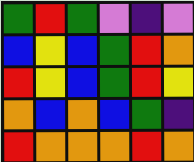[["green", "red", "green", "violet", "indigo", "violet"], ["blue", "yellow", "blue", "green", "red", "orange"], ["red", "yellow", "blue", "green", "red", "yellow"], ["orange", "blue", "orange", "blue", "green", "indigo"], ["red", "orange", "orange", "orange", "red", "orange"]]